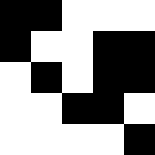[["black", "black", "white", "white", "white"], ["black", "white", "white", "black", "black"], ["white", "black", "white", "black", "black"], ["white", "white", "black", "black", "white"], ["white", "white", "white", "white", "black"]]